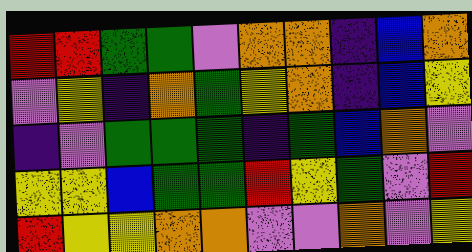[["red", "red", "green", "green", "violet", "orange", "orange", "indigo", "blue", "orange"], ["violet", "yellow", "indigo", "orange", "green", "yellow", "orange", "indigo", "blue", "yellow"], ["indigo", "violet", "green", "green", "green", "indigo", "green", "blue", "orange", "violet"], ["yellow", "yellow", "blue", "green", "green", "red", "yellow", "green", "violet", "red"], ["red", "yellow", "yellow", "orange", "orange", "violet", "violet", "orange", "violet", "yellow"]]